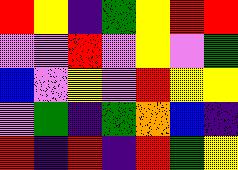[["red", "yellow", "indigo", "green", "yellow", "red", "red"], ["violet", "violet", "red", "violet", "yellow", "violet", "green"], ["blue", "violet", "yellow", "violet", "red", "yellow", "yellow"], ["violet", "green", "indigo", "green", "orange", "blue", "indigo"], ["red", "indigo", "red", "indigo", "red", "green", "yellow"]]